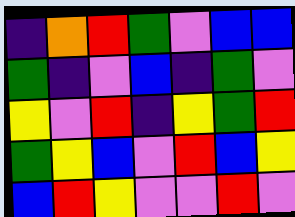[["indigo", "orange", "red", "green", "violet", "blue", "blue"], ["green", "indigo", "violet", "blue", "indigo", "green", "violet"], ["yellow", "violet", "red", "indigo", "yellow", "green", "red"], ["green", "yellow", "blue", "violet", "red", "blue", "yellow"], ["blue", "red", "yellow", "violet", "violet", "red", "violet"]]